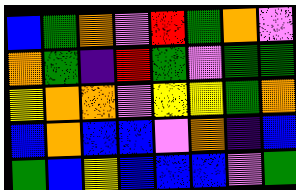[["blue", "green", "orange", "violet", "red", "green", "orange", "violet"], ["orange", "green", "indigo", "red", "green", "violet", "green", "green"], ["yellow", "orange", "orange", "violet", "yellow", "yellow", "green", "orange"], ["blue", "orange", "blue", "blue", "violet", "orange", "indigo", "blue"], ["green", "blue", "yellow", "blue", "blue", "blue", "violet", "green"]]